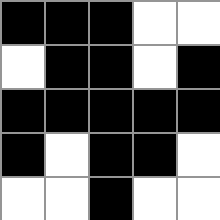[["black", "black", "black", "white", "white"], ["white", "black", "black", "white", "black"], ["black", "black", "black", "black", "black"], ["black", "white", "black", "black", "white"], ["white", "white", "black", "white", "white"]]